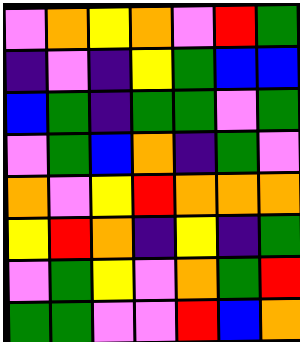[["violet", "orange", "yellow", "orange", "violet", "red", "green"], ["indigo", "violet", "indigo", "yellow", "green", "blue", "blue"], ["blue", "green", "indigo", "green", "green", "violet", "green"], ["violet", "green", "blue", "orange", "indigo", "green", "violet"], ["orange", "violet", "yellow", "red", "orange", "orange", "orange"], ["yellow", "red", "orange", "indigo", "yellow", "indigo", "green"], ["violet", "green", "yellow", "violet", "orange", "green", "red"], ["green", "green", "violet", "violet", "red", "blue", "orange"]]